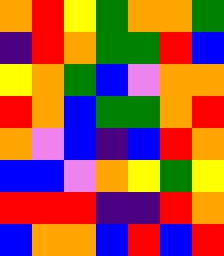[["orange", "red", "yellow", "green", "orange", "orange", "green"], ["indigo", "red", "orange", "green", "green", "red", "blue"], ["yellow", "orange", "green", "blue", "violet", "orange", "orange"], ["red", "orange", "blue", "green", "green", "orange", "red"], ["orange", "violet", "blue", "indigo", "blue", "red", "orange"], ["blue", "blue", "violet", "orange", "yellow", "green", "yellow"], ["red", "red", "red", "indigo", "indigo", "red", "orange"], ["blue", "orange", "orange", "blue", "red", "blue", "red"]]